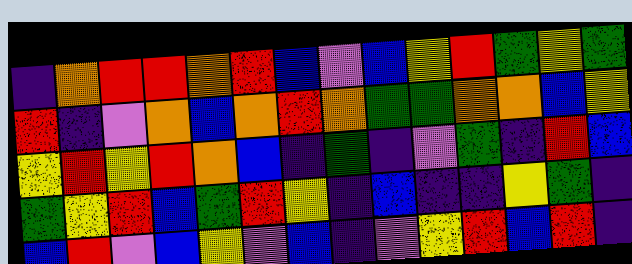[["indigo", "orange", "red", "red", "orange", "red", "blue", "violet", "blue", "yellow", "red", "green", "yellow", "green"], ["red", "indigo", "violet", "orange", "blue", "orange", "red", "orange", "green", "green", "orange", "orange", "blue", "yellow"], ["yellow", "red", "yellow", "red", "orange", "blue", "indigo", "green", "indigo", "violet", "green", "indigo", "red", "blue"], ["green", "yellow", "red", "blue", "green", "red", "yellow", "indigo", "blue", "indigo", "indigo", "yellow", "green", "indigo"], ["blue", "red", "violet", "blue", "yellow", "violet", "blue", "indigo", "violet", "yellow", "red", "blue", "red", "indigo"]]